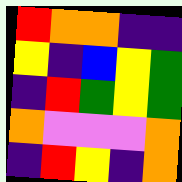[["red", "orange", "orange", "indigo", "indigo"], ["yellow", "indigo", "blue", "yellow", "green"], ["indigo", "red", "green", "yellow", "green"], ["orange", "violet", "violet", "violet", "orange"], ["indigo", "red", "yellow", "indigo", "orange"]]